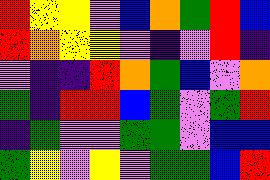[["red", "yellow", "yellow", "violet", "blue", "orange", "green", "red", "blue"], ["red", "orange", "yellow", "yellow", "violet", "indigo", "violet", "red", "indigo"], ["violet", "indigo", "indigo", "red", "orange", "green", "blue", "violet", "orange"], ["green", "indigo", "red", "red", "blue", "green", "violet", "green", "red"], ["indigo", "green", "violet", "violet", "green", "green", "violet", "blue", "blue"], ["green", "yellow", "violet", "yellow", "violet", "green", "green", "blue", "red"]]